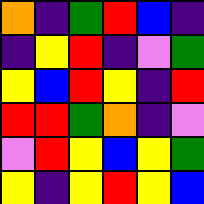[["orange", "indigo", "green", "red", "blue", "indigo"], ["indigo", "yellow", "red", "indigo", "violet", "green"], ["yellow", "blue", "red", "yellow", "indigo", "red"], ["red", "red", "green", "orange", "indigo", "violet"], ["violet", "red", "yellow", "blue", "yellow", "green"], ["yellow", "indigo", "yellow", "red", "yellow", "blue"]]